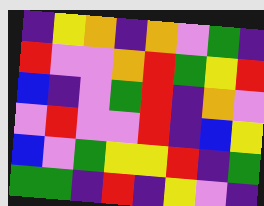[["indigo", "yellow", "orange", "indigo", "orange", "violet", "green", "indigo"], ["red", "violet", "violet", "orange", "red", "green", "yellow", "red"], ["blue", "indigo", "violet", "green", "red", "indigo", "orange", "violet"], ["violet", "red", "violet", "violet", "red", "indigo", "blue", "yellow"], ["blue", "violet", "green", "yellow", "yellow", "red", "indigo", "green"], ["green", "green", "indigo", "red", "indigo", "yellow", "violet", "indigo"]]